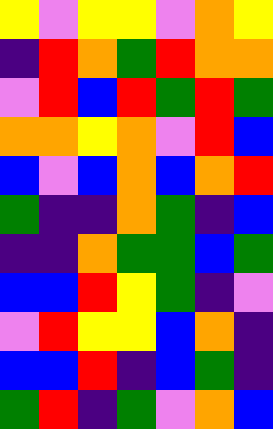[["yellow", "violet", "yellow", "yellow", "violet", "orange", "yellow"], ["indigo", "red", "orange", "green", "red", "orange", "orange"], ["violet", "red", "blue", "red", "green", "red", "green"], ["orange", "orange", "yellow", "orange", "violet", "red", "blue"], ["blue", "violet", "blue", "orange", "blue", "orange", "red"], ["green", "indigo", "indigo", "orange", "green", "indigo", "blue"], ["indigo", "indigo", "orange", "green", "green", "blue", "green"], ["blue", "blue", "red", "yellow", "green", "indigo", "violet"], ["violet", "red", "yellow", "yellow", "blue", "orange", "indigo"], ["blue", "blue", "red", "indigo", "blue", "green", "indigo"], ["green", "red", "indigo", "green", "violet", "orange", "blue"]]